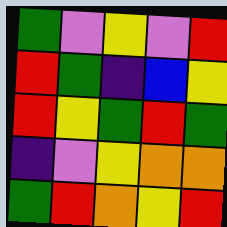[["green", "violet", "yellow", "violet", "red"], ["red", "green", "indigo", "blue", "yellow"], ["red", "yellow", "green", "red", "green"], ["indigo", "violet", "yellow", "orange", "orange"], ["green", "red", "orange", "yellow", "red"]]